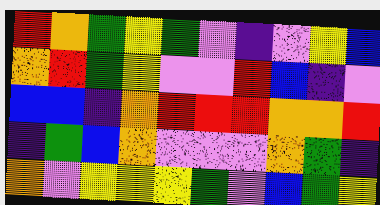[["red", "orange", "green", "yellow", "green", "violet", "indigo", "violet", "yellow", "blue"], ["orange", "red", "green", "yellow", "violet", "violet", "red", "blue", "indigo", "violet"], ["blue", "blue", "indigo", "orange", "red", "red", "red", "orange", "orange", "red"], ["indigo", "green", "blue", "orange", "violet", "violet", "violet", "orange", "green", "indigo"], ["orange", "violet", "yellow", "yellow", "yellow", "green", "violet", "blue", "green", "yellow"]]